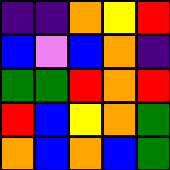[["indigo", "indigo", "orange", "yellow", "red"], ["blue", "violet", "blue", "orange", "indigo"], ["green", "green", "red", "orange", "red"], ["red", "blue", "yellow", "orange", "green"], ["orange", "blue", "orange", "blue", "green"]]